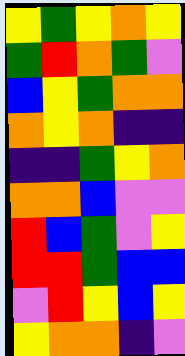[["yellow", "green", "yellow", "orange", "yellow"], ["green", "red", "orange", "green", "violet"], ["blue", "yellow", "green", "orange", "orange"], ["orange", "yellow", "orange", "indigo", "indigo"], ["indigo", "indigo", "green", "yellow", "orange"], ["orange", "orange", "blue", "violet", "violet"], ["red", "blue", "green", "violet", "yellow"], ["red", "red", "green", "blue", "blue"], ["violet", "red", "yellow", "blue", "yellow"], ["yellow", "orange", "orange", "indigo", "violet"]]